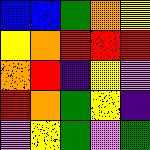[["blue", "blue", "green", "orange", "yellow"], ["yellow", "orange", "red", "red", "red"], ["orange", "red", "indigo", "yellow", "violet"], ["red", "orange", "green", "yellow", "indigo"], ["violet", "yellow", "green", "violet", "green"]]